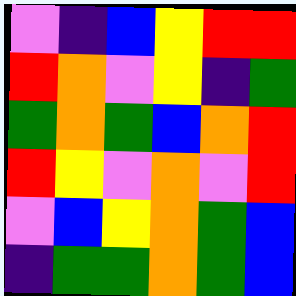[["violet", "indigo", "blue", "yellow", "red", "red"], ["red", "orange", "violet", "yellow", "indigo", "green"], ["green", "orange", "green", "blue", "orange", "red"], ["red", "yellow", "violet", "orange", "violet", "red"], ["violet", "blue", "yellow", "orange", "green", "blue"], ["indigo", "green", "green", "orange", "green", "blue"]]